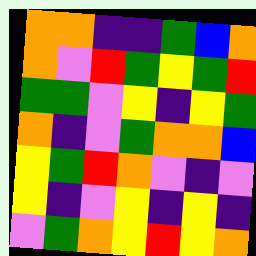[["orange", "orange", "indigo", "indigo", "green", "blue", "orange"], ["orange", "violet", "red", "green", "yellow", "green", "red"], ["green", "green", "violet", "yellow", "indigo", "yellow", "green"], ["orange", "indigo", "violet", "green", "orange", "orange", "blue"], ["yellow", "green", "red", "orange", "violet", "indigo", "violet"], ["yellow", "indigo", "violet", "yellow", "indigo", "yellow", "indigo"], ["violet", "green", "orange", "yellow", "red", "yellow", "orange"]]